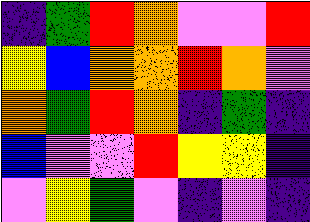[["indigo", "green", "red", "orange", "violet", "violet", "red"], ["yellow", "blue", "orange", "orange", "red", "orange", "violet"], ["orange", "green", "red", "orange", "indigo", "green", "indigo"], ["blue", "violet", "violet", "red", "yellow", "yellow", "indigo"], ["violet", "yellow", "green", "violet", "indigo", "violet", "indigo"]]